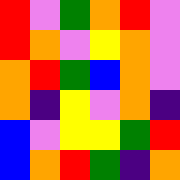[["red", "violet", "green", "orange", "red", "violet"], ["red", "orange", "violet", "yellow", "orange", "violet"], ["orange", "red", "green", "blue", "orange", "violet"], ["orange", "indigo", "yellow", "violet", "orange", "indigo"], ["blue", "violet", "yellow", "yellow", "green", "red"], ["blue", "orange", "red", "green", "indigo", "orange"]]